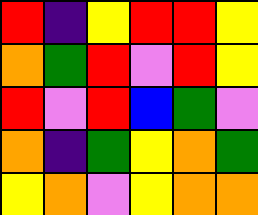[["red", "indigo", "yellow", "red", "red", "yellow"], ["orange", "green", "red", "violet", "red", "yellow"], ["red", "violet", "red", "blue", "green", "violet"], ["orange", "indigo", "green", "yellow", "orange", "green"], ["yellow", "orange", "violet", "yellow", "orange", "orange"]]